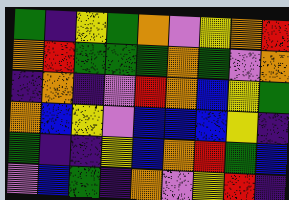[["green", "indigo", "yellow", "green", "orange", "violet", "yellow", "orange", "red"], ["orange", "red", "green", "green", "green", "orange", "green", "violet", "orange"], ["indigo", "orange", "indigo", "violet", "red", "orange", "blue", "yellow", "green"], ["orange", "blue", "yellow", "violet", "blue", "blue", "blue", "yellow", "indigo"], ["green", "indigo", "indigo", "yellow", "blue", "orange", "red", "green", "blue"], ["violet", "blue", "green", "indigo", "orange", "violet", "yellow", "red", "indigo"]]